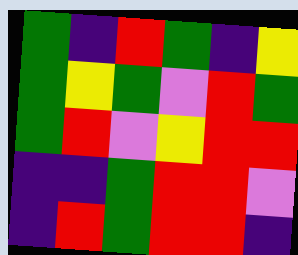[["green", "indigo", "red", "green", "indigo", "yellow"], ["green", "yellow", "green", "violet", "red", "green"], ["green", "red", "violet", "yellow", "red", "red"], ["indigo", "indigo", "green", "red", "red", "violet"], ["indigo", "red", "green", "red", "red", "indigo"]]